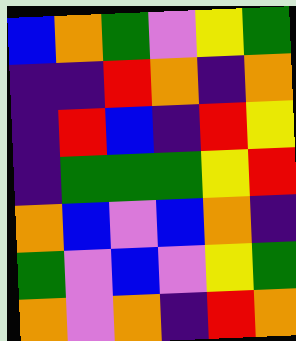[["blue", "orange", "green", "violet", "yellow", "green"], ["indigo", "indigo", "red", "orange", "indigo", "orange"], ["indigo", "red", "blue", "indigo", "red", "yellow"], ["indigo", "green", "green", "green", "yellow", "red"], ["orange", "blue", "violet", "blue", "orange", "indigo"], ["green", "violet", "blue", "violet", "yellow", "green"], ["orange", "violet", "orange", "indigo", "red", "orange"]]